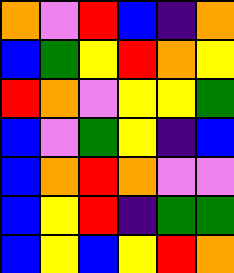[["orange", "violet", "red", "blue", "indigo", "orange"], ["blue", "green", "yellow", "red", "orange", "yellow"], ["red", "orange", "violet", "yellow", "yellow", "green"], ["blue", "violet", "green", "yellow", "indigo", "blue"], ["blue", "orange", "red", "orange", "violet", "violet"], ["blue", "yellow", "red", "indigo", "green", "green"], ["blue", "yellow", "blue", "yellow", "red", "orange"]]